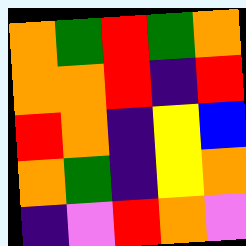[["orange", "green", "red", "green", "orange"], ["orange", "orange", "red", "indigo", "red"], ["red", "orange", "indigo", "yellow", "blue"], ["orange", "green", "indigo", "yellow", "orange"], ["indigo", "violet", "red", "orange", "violet"]]